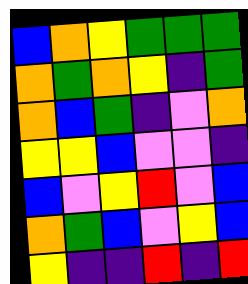[["blue", "orange", "yellow", "green", "green", "green"], ["orange", "green", "orange", "yellow", "indigo", "green"], ["orange", "blue", "green", "indigo", "violet", "orange"], ["yellow", "yellow", "blue", "violet", "violet", "indigo"], ["blue", "violet", "yellow", "red", "violet", "blue"], ["orange", "green", "blue", "violet", "yellow", "blue"], ["yellow", "indigo", "indigo", "red", "indigo", "red"]]